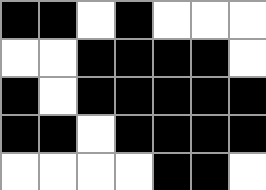[["black", "black", "white", "black", "white", "white", "white"], ["white", "white", "black", "black", "black", "black", "white"], ["black", "white", "black", "black", "black", "black", "black"], ["black", "black", "white", "black", "black", "black", "black"], ["white", "white", "white", "white", "black", "black", "white"]]